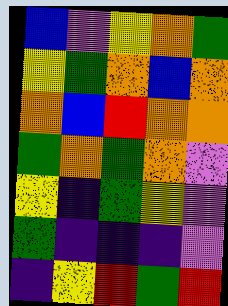[["blue", "violet", "yellow", "orange", "green"], ["yellow", "green", "orange", "blue", "orange"], ["orange", "blue", "red", "orange", "orange"], ["green", "orange", "green", "orange", "violet"], ["yellow", "indigo", "green", "yellow", "violet"], ["green", "indigo", "indigo", "indigo", "violet"], ["indigo", "yellow", "red", "green", "red"]]